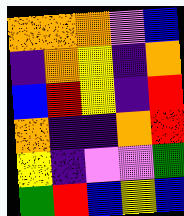[["orange", "orange", "orange", "violet", "blue"], ["indigo", "orange", "yellow", "indigo", "orange"], ["blue", "red", "yellow", "indigo", "red"], ["orange", "indigo", "indigo", "orange", "red"], ["yellow", "indigo", "violet", "violet", "green"], ["green", "red", "blue", "yellow", "blue"]]